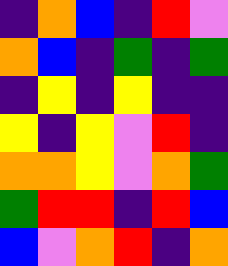[["indigo", "orange", "blue", "indigo", "red", "violet"], ["orange", "blue", "indigo", "green", "indigo", "green"], ["indigo", "yellow", "indigo", "yellow", "indigo", "indigo"], ["yellow", "indigo", "yellow", "violet", "red", "indigo"], ["orange", "orange", "yellow", "violet", "orange", "green"], ["green", "red", "red", "indigo", "red", "blue"], ["blue", "violet", "orange", "red", "indigo", "orange"]]